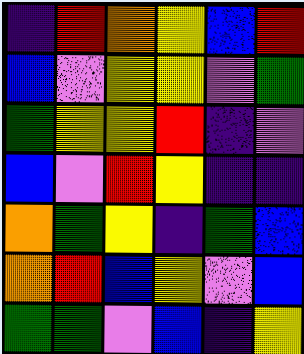[["indigo", "red", "orange", "yellow", "blue", "red"], ["blue", "violet", "yellow", "yellow", "violet", "green"], ["green", "yellow", "yellow", "red", "indigo", "violet"], ["blue", "violet", "red", "yellow", "indigo", "indigo"], ["orange", "green", "yellow", "indigo", "green", "blue"], ["orange", "red", "blue", "yellow", "violet", "blue"], ["green", "green", "violet", "blue", "indigo", "yellow"]]